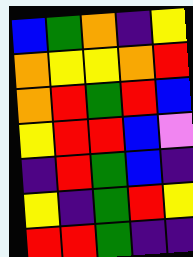[["blue", "green", "orange", "indigo", "yellow"], ["orange", "yellow", "yellow", "orange", "red"], ["orange", "red", "green", "red", "blue"], ["yellow", "red", "red", "blue", "violet"], ["indigo", "red", "green", "blue", "indigo"], ["yellow", "indigo", "green", "red", "yellow"], ["red", "red", "green", "indigo", "indigo"]]